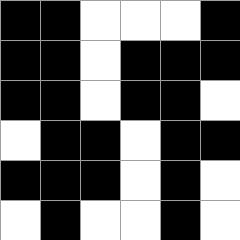[["black", "black", "white", "white", "white", "black"], ["black", "black", "white", "black", "black", "black"], ["black", "black", "white", "black", "black", "white"], ["white", "black", "black", "white", "black", "black"], ["black", "black", "black", "white", "black", "white"], ["white", "black", "white", "white", "black", "white"]]